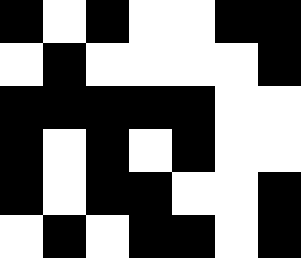[["black", "white", "black", "white", "white", "black", "black"], ["white", "black", "white", "white", "white", "white", "black"], ["black", "black", "black", "black", "black", "white", "white"], ["black", "white", "black", "white", "black", "white", "white"], ["black", "white", "black", "black", "white", "white", "black"], ["white", "black", "white", "black", "black", "white", "black"]]